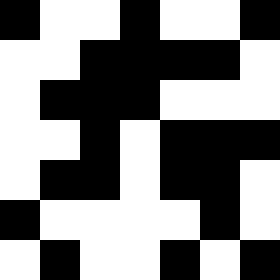[["black", "white", "white", "black", "white", "white", "black"], ["white", "white", "black", "black", "black", "black", "white"], ["white", "black", "black", "black", "white", "white", "white"], ["white", "white", "black", "white", "black", "black", "black"], ["white", "black", "black", "white", "black", "black", "white"], ["black", "white", "white", "white", "white", "black", "white"], ["white", "black", "white", "white", "black", "white", "black"]]